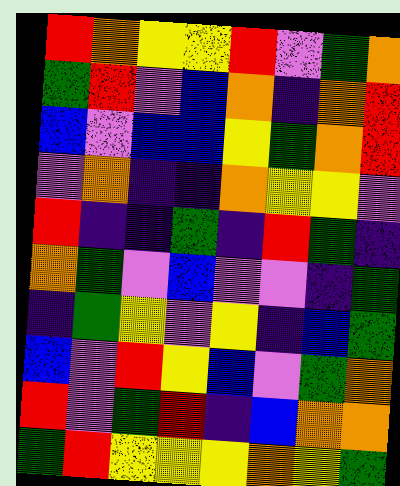[["red", "orange", "yellow", "yellow", "red", "violet", "green", "orange"], ["green", "red", "violet", "blue", "orange", "indigo", "orange", "red"], ["blue", "violet", "blue", "blue", "yellow", "green", "orange", "red"], ["violet", "orange", "indigo", "indigo", "orange", "yellow", "yellow", "violet"], ["red", "indigo", "indigo", "green", "indigo", "red", "green", "indigo"], ["orange", "green", "violet", "blue", "violet", "violet", "indigo", "green"], ["indigo", "green", "yellow", "violet", "yellow", "indigo", "blue", "green"], ["blue", "violet", "red", "yellow", "blue", "violet", "green", "orange"], ["red", "violet", "green", "red", "indigo", "blue", "orange", "orange"], ["green", "red", "yellow", "yellow", "yellow", "orange", "yellow", "green"]]